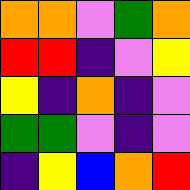[["orange", "orange", "violet", "green", "orange"], ["red", "red", "indigo", "violet", "yellow"], ["yellow", "indigo", "orange", "indigo", "violet"], ["green", "green", "violet", "indigo", "violet"], ["indigo", "yellow", "blue", "orange", "red"]]